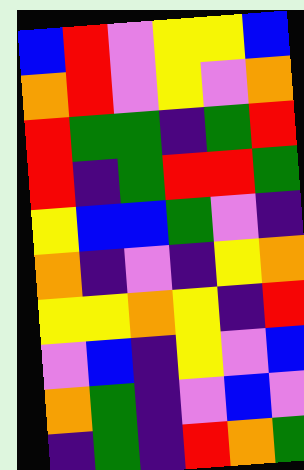[["blue", "red", "violet", "yellow", "yellow", "blue"], ["orange", "red", "violet", "yellow", "violet", "orange"], ["red", "green", "green", "indigo", "green", "red"], ["red", "indigo", "green", "red", "red", "green"], ["yellow", "blue", "blue", "green", "violet", "indigo"], ["orange", "indigo", "violet", "indigo", "yellow", "orange"], ["yellow", "yellow", "orange", "yellow", "indigo", "red"], ["violet", "blue", "indigo", "yellow", "violet", "blue"], ["orange", "green", "indigo", "violet", "blue", "violet"], ["indigo", "green", "indigo", "red", "orange", "green"]]